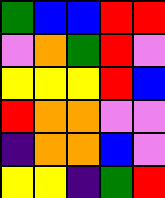[["green", "blue", "blue", "red", "red"], ["violet", "orange", "green", "red", "violet"], ["yellow", "yellow", "yellow", "red", "blue"], ["red", "orange", "orange", "violet", "violet"], ["indigo", "orange", "orange", "blue", "violet"], ["yellow", "yellow", "indigo", "green", "red"]]